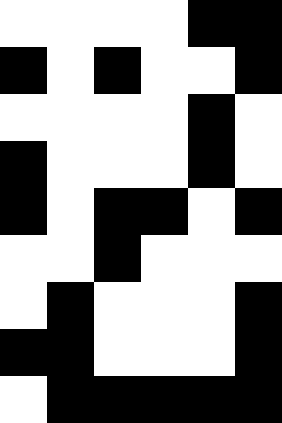[["white", "white", "white", "white", "black", "black"], ["black", "white", "black", "white", "white", "black"], ["white", "white", "white", "white", "black", "white"], ["black", "white", "white", "white", "black", "white"], ["black", "white", "black", "black", "white", "black"], ["white", "white", "black", "white", "white", "white"], ["white", "black", "white", "white", "white", "black"], ["black", "black", "white", "white", "white", "black"], ["white", "black", "black", "black", "black", "black"]]